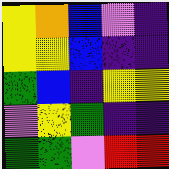[["yellow", "orange", "blue", "violet", "indigo"], ["yellow", "yellow", "blue", "indigo", "indigo"], ["green", "blue", "indigo", "yellow", "yellow"], ["violet", "yellow", "green", "indigo", "indigo"], ["green", "green", "violet", "red", "red"]]